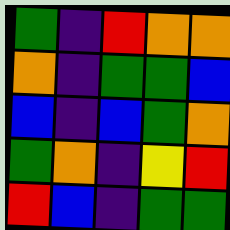[["green", "indigo", "red", "orange", "orange"], ["orange", "indigo", "green", "green", "blue"], ["blue", "indigo", "blue", "green", "orange"], ["green", "orange", "indigo", "yellow", "red"], ["red", "blue", "indigo", "green", "green"]]